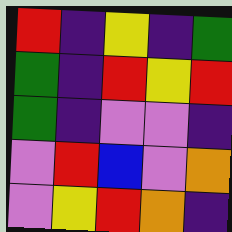[["red", "indigo", "yellow", "indigo", "green"], ["green", "indigo", "red", "yellow", "red"], ["green", "indigo", "violet", "violet", "indigo"], ["violet", "red", "blue", "violet", "orange"], ["violet", "yellow", "red", "orange", "indigo"]]